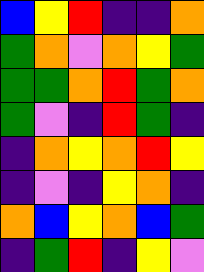[["blue", "yellow", "red", "indigo", "indigo", "orange"], ["green", "orange", "violet", "orange", "yellow", "green"], ["green", "green", "orange", "red", "green", "orange"], ["green", "violet", "indigo", "red", "green", "indigo"], ["indigo", "orange", "yellow", "orange", "red", "yellow"], ["indigo", "violet", "indigo", "yellow", "orange", "indigo"], ["orange", "blue", "yellow", "orange", "blue", "green"], ["indigo", "green", "red", "indigo", "yellow", "violet"]]